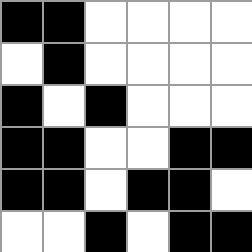[["black", "black", "white", "white", "white", "white"], ["white", "black", "white", "white", "white", "white"], ["black", "white", "black", "white", "white", "white"], ["black", "black", "white", "white", "black", "black"], ["black", "black", "white", "black", "black", "white"], ["white", "white", "black", "white", "black", "black"]]